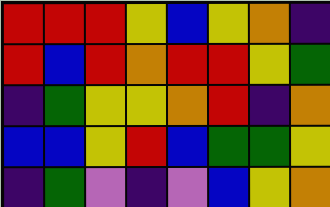[["red", "red", "red", "yellow", "blue", "yellow", "orange", "indigo"], ["red", "blue", "red", "orange", "red", "red", "yellow", "green"], ["indigo", "green", "yellow", "yellow", "orange", "red", "indigo", "orange"], ["blue", "blue", "yellow", "red", "blue", "green", "green", "yellow"], ["indigo", "green", "violet", "indigo", "violet", "blue", "yellow", "orange"]]